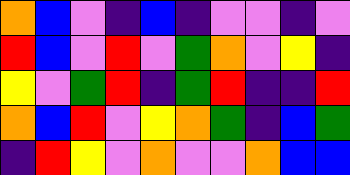[["orange", "blue", "violet", "indigo", "blue", "indigo", "violet", "violet", "indigo", "violet"], ["red", "blue", "violet", "red", "violet", "green", "orange", "violet", "yellow", "indigo"], ["yellow", "violet", "green", "red", "indigo", "green", "red", "indigo", "indigo", "red"], ["orange", "blue", "red", "violet", "yellow", "orange", "green", "indigo", "blue", "green"], ["indigo", "red", "yellow", "violet", "orange", "violet", "violet", "orange", "blue", "blue"]]